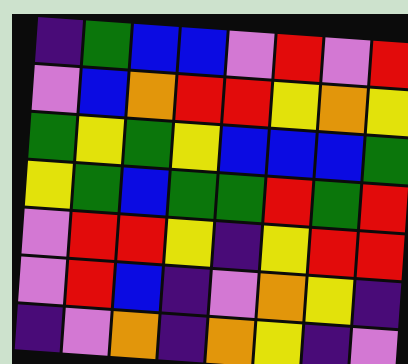[["indigo", "green", "blue", "blue", "violet", "red", "violet", "red"], ["violet", "blue", "orange", "red", "red", "yellow", "orange", "yellow"], ["green", "yellow", "green", "yellow", "blue", "blue", "blue", "green"], ["yellow", "green", "blue", "green", "green", "red", "green", "red"], ["violet", "red", "red", "yellow", "indigo", "yellow", "red", "red"], ["violet", "red", "blue", "indigo", "violet", "orange", "yellow", "indigo"], ["indigo", "violet", "orange", "indigo", "orange", "yellow", "indigo", "violet"]]